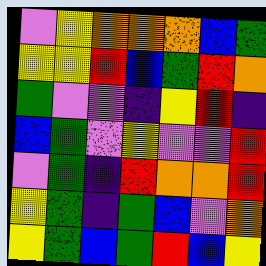[["violet", "yellow", "orange", "orange", "orange", "blue", "green"], ["yellow", "yellow", "red", "blue", "green", "red", "orange"], ["green", "violet", "violet", "indigo", "yellow", "red", "indigo"], ["blue", "green", "violet", "yellow", "violet", "violet", "red"], ["violet", "green", "indigo", "red", "orange", "orange", "red"], ["yellow", "green", "indigo", "green", "blue", "violet", "orange"], ["yellow", "green", "blue", "green", "red", "blue", "yellow"]]